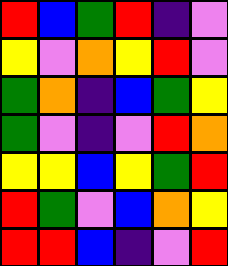[["red", "blue", "green", "red", "indigo", "violet"], ["yellow", "violet", "orange", "yellow", "red", "violet"], ["green", "orange", "indigo", "blue", "green", "yellow"], ["green", "violet", "indigo", "violet", "red", "orange"], ["yellow", "yellow", "blue", "yellow", "green", "red"], ["red", "green", "violet", "blue", "orange", "yellow"], ["red", "red", "blue", "indigo", "violet", "red"]]